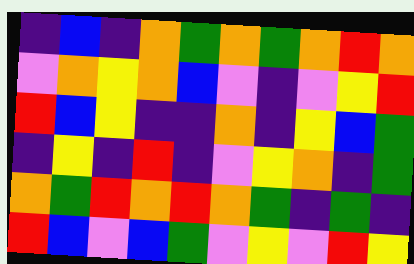[["indigo", "blue", "indigo", "orange", "green", "orange", "green", "orange", "red", "orange"], ["violet", "orange", "yellow", "orange", "blue", "violet", "indigo", "violet", "yellow", "red"], ["red", "blue", "yellow", "indigo", "indigo", "orange", "indigo", "yellow", "blue", "green"], ["indigo", "yellow", "indigo", "red", "indigo", "violet", "yellow", "orange", "indigo", "green"], ["orange", "green", "red", "orange", "red", "orange", "green", "indigo", "green", "indigo"], ["red", "blue", "violet", "blue", "green", "violet", "yellow", "violet", "red", "yellow"]]